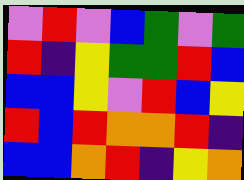[["violet", "red", "violet", "blue", "green", "violet", "green"], ["red", "indigo", "yellow", "green", "green", "red", "blue"], ["blue", "blue", "yellow", "violet", "red", "blue", "yellow"], ["red", "blue", "red", "orange", "orange", "red", "indigo"], ["blue", "blue", "orange", "red", "indigo", "yellow", "orange"]]